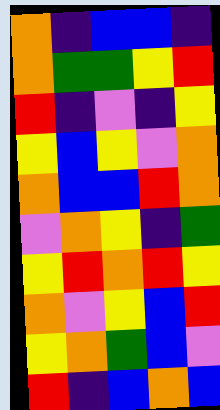[["orange", "indigo", "blue", "blue", "indigo"], ["orange", "green", "green", "yellow", "red"], ["red", "indigo", "violet", "indigo", "yellow"], ["yellow", "blue", "yellow", "violet", "orange"], ["orange", "blue", "blue", "red", "orange"], ["violet", "orange", "yellow", "indigo", "green"], ["yellow", "red", "orange", "red", "yellow"], ["orange", "violet", "yellow", "blue", "red"], ["yellow", "orange", "green", "blue", "violet"], ["red", "indigo", "blue", "orange", "blue"]]